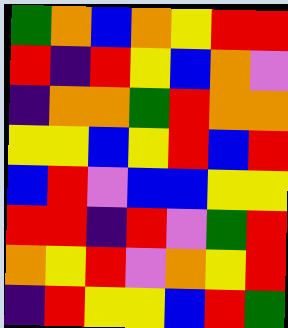[["green", "orange", "blue", "orange", "yellow", "red", "red"], ["red", "indigo", "red", "yellow", "blue", "orange", "violet"], ["indigo", "orange", "orange", "green", "red", "orange", "orange"], ["yellow", "yellow", "blue", "yellow", "red", "blue", "red"], ["blue", "red", "violet", "blue", "blue", "yellow", "yellow"], ["red", "red", "indigo", "red", "violet", "green", "red"], ["orange", "yellow", "red", "violet", "orange", "yellow", "red"], ["indigo", "red", "yellow", "yellow", "blue", "red", "green"]]